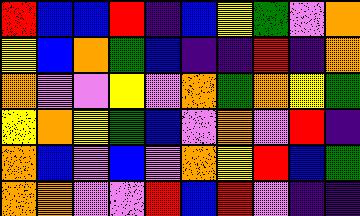[["red", "blue", "blue", "red", "indigo", "blue", "yellow", "green", "violet", "orange"], ["yellow", "blue", "orange", "green", "blue", "indigo", "indigo", "red", "indigo", "orange"], ["orange", "violet", "violet", "yellow", "violet", "orange", "green", "orange", "yellow", "green"], ["yellow", "orange", "yellow", "green", "blue", "violet", "orange", "violet", "red", "indigo"], ["orange", "blue", "violet", "blue", "violet", "orange", "yellow", "red", "blue", "green"], ["orange", "orange", "violet", "violet", "red", "blue", "red", "violet", "indigo", "indigo"]]